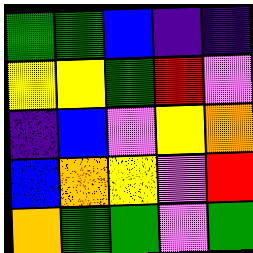[["green", "green", "blue", "indigo", "indigo"], ["yellow", "yellow", "green", "red", "violet"], ["indigo", "blue", "violet", "yellow", "orange"], ["blue", "orange", "yellow", "violet", "red"], ["orange", "green", "green", "violet", "green"]]